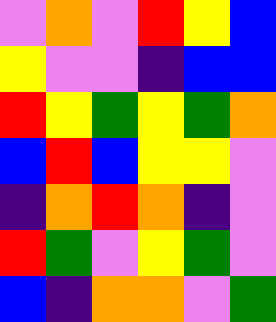[["violet", "orange", "violet", "red", "yellow", "blue"], ["yellow", "violet", "violet", "indigo", "blue", "blue"], ["red", "yellow", "green", "yellow", "green", "orange"], ["blue", "red", "blue", "yellow", "yellow", "violet"], ["indigo", "orange", "red", "orange", "indigo", "violet"], ["red", "green", "violet", "yellow", "green", "violet"], ["blue", "indigo", "orange", "orange", "violet", "green"]]